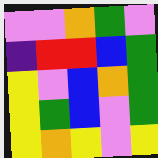[["violet", "violet", "orange", "green", "violet"], ["indigo", "red", "red", "blue", "green"], ["yellow", "violet", "blue", "orange", "green"], ["yellow", "green", "blue", "violet", "green"], ["yellow", "orange", "yellow", "violet", "yellow"]]